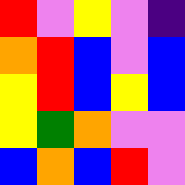[["red", "violet", "yellow", "violet", "indigo"], ["orange", "red", "blue", "violet", "blue"], ["yellow", "red", "blue", "yellow", "blue"], ["yellow", "green", "orange", "violet", "violet"], ["blue", "orange", "blue", "red", "violet"]]